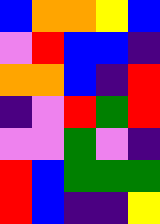[["blue", "orange", "orange", "yellow", "blue"], ["violet", "red", "blue", "blue", "indigo"], ["orange", "orange", "blue", "indigo", "red"], ["indigo", "violet", "red", "green", "red"], ["violet", "violet", "green", "violet", "indigo"], ["red", "blue", "green", "green", "green"], ["red", "blue", "indigo", "indigo", "yellow"]]